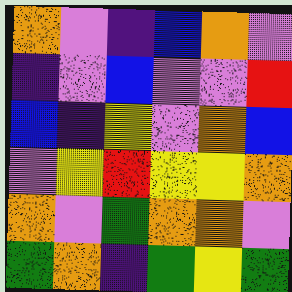[["orange", "violet", "indigo", "blue", "orange", "violet"], ["indigo", "violet", "blue", "violet", "violet", "red"], ["blue", "indigo", "yellow", "violet", "orange", "blue"], ["violet", "yellow", "red", "yellow", "yellow", "orange"], ["orange", "violet", "green", "orange", "orange", "violet"], ["green", "orange", "indigo", "green", "yellow", "green"]]